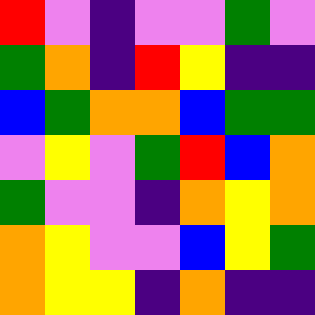[["red", "violet", "indigo", "violet", "violet", "green", "violet"], ["green", "orange", "indigo", "red", "yellow", "indigo", "indigo"], ["blue", "green", "orange", "orange", "blue", "green", "green"], ["violet", "yellow", "violet", "green", "red", "blue", "orange"], ["green", "violet", "violet", "indigo", "orange", "yellow", "orange"], ["orange", "yellow", "violet", "violet", "blue", "yellow", "green"], ["orange", "yellow", "yellow", "indigo", "orange", "indigo", "indigo"]]